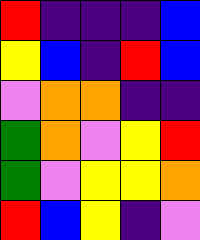[["red", "indigo", "indigo", "indigo", "blue"], ["yellow", "blue", "indigo", "red", "blue"], ["violet", "orange", "orange", "indigo", "indigo"], ["green", "orange", "violet", "yellow", "red"], ["green", "violet", "yellow", "yellow", "orange"], ["red", "blue", "yellow", "indigo", "violet"]]